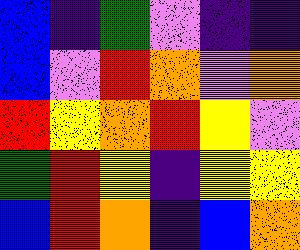[["blue", "indigo", "green", "violet", "indigo", "indigo"], ["blue", "violet", "red", "orange", "violet", "orange"], ["red", "yellow", "orange", "red", "yellow", "violet"], ["green", "red", "yellow", "indigo", "yellow", "yellow"], ["blue", "red", "orange", "indigo", "blue", "orange"]]